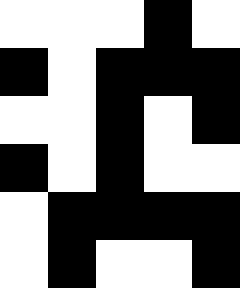[["white", "white", "white", "black", "white"], ["black", "white", "black", "black", "black"], ["white", "white", "black", "white", "black"], ["black", "white", "black", "white", "white"], ["white", "black", "black", "black", "black"], ["white", "black", "white", "white", "black"]]